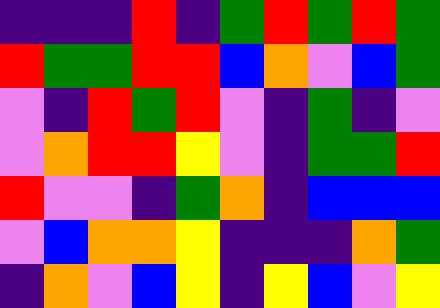[["indigo", "indigo", "indigo", "red", "indigo", "green", "red", "green", "red", "green"], ["red", "green", "green", "red", "red", "blue", "orange", "violet", "blue", "green"], ["violet", "indigo", "red", "green", "red", "violet", "indigo", "green", "indigo", "violet"], ["violet", "orange", "red", "red", "yellow", "violet", "indigo", "green", "green", "red"], ["red", "violet", "violet", "indigo", "green", "orange", "indigo", "blue", "blue", "blue"], ["violet", "blue", "orange", "orange", "yellow", "indigo", "indigo", "indigo", "orange", "green"], ["indigo", "orange", "violet", "blue", "yellow", "indigo", "yellow", "blue", "violet", "yellow"]]